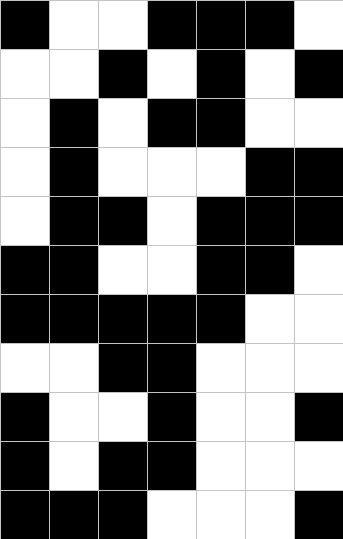[["black", "white", "white", "black", "black", "black", "white"], ["white", "white", "black", "white", "black", "white", "black"], ["white", "black", "white", "black", "black", "white", "white"], ["white", "black", "white", "white", "white", "black", "black"], ["white", "black", "black", "white", "black", "black", "black"], ["black", "black", "white", "white", "black", "black", "white"], ["black", "black", "black", "black", "black", "white", "white"], ["white", "white", "black", "black", "white", "white", "white"], ["black", "white", "white", "black", "white", "white", "black"], ["black", "white", "black", "black", "white", "white", "white"], ["black", "black", "black", "white", "white", "white", "black"]]